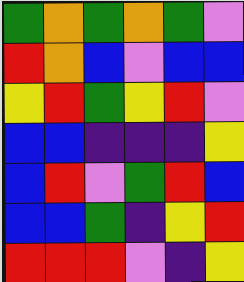[["green", "orange", "green", "orange", "green", "violet"], ["red", "orange", "blue", "violet", "blue", "blue"], ["yellow", "red", "green", "yellow", "red", "violet"], ["blue", "blue", "indigo", "indigo", "indigo", "yellow"], ["blue", "red", "violet", "green", "red", "blue"], ["blue", "blue", "green", "indigo", "yellow", "red"], ["red", "red", "red", "violet", "indigo", "yellow"]]